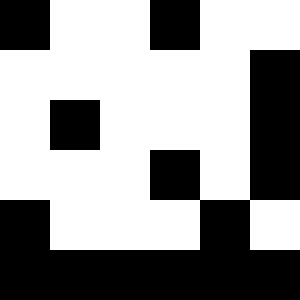[["black", "white", "white", "black", "white", "white"], ["white", "white", "white", "white", "white", "black"], ["white", "black", "white", "white", "white", "black"], ["white", "white", "white", "black", "white", "black"], ["black", "white", "white", "white", "black", "white"], ["black", "black", "black", "black", "black", "black"]]